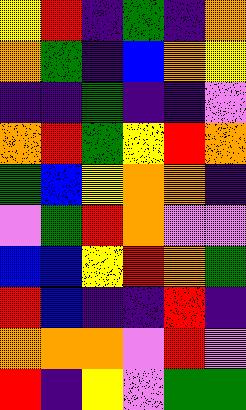[["yellow", "red", "indigo", "green", "indigo", "orange"], ["orange", "green", "indigo", "blue", "orange", "yellow"], ["indigo", "indigo", "green", "indigo", "indigo", "violet"], ["orange", "red", "green", "yellow", "red", "orange"], ["green", "blue", "yellow", "orange", "orange", "indigo"], ["violet", "green", "red", "orange", "violet", "violet"], ["blue", "blue", "yellow", "red", "orange", "green"], ["red", "blue", "indigo", "indigo", "red", "indigo"], ["orange", "orange", "orange", "violet", "red", "violet"], ["red", "indigo", "yellow", "violet", "green", "green"]]